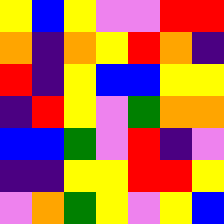[["yellow", "blue", "yellow", "violet", "violet", "red", "red"], ["orange", "indigo", "orange", "yellow", "red", "orange", "indigo"], ["red", "indigo", "yellow", "blue", "blue", "yellow", "yellow"], ["indigo", "red", "yellow", "violet", "green", "orange", "orange"], ["blue", "blue", "green", "violet", "red", "indigo", "violet"], ["indigo", "indigo", "yellow", "yellow", "red", "red", "yellow"], ["violet", "orange", "green", "yellow", "violet", "yellow", "blue"]]